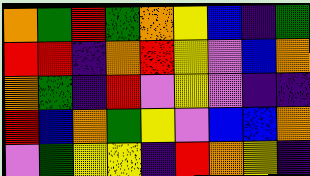[["orange", "green", "red", "green", "orange", "yellow", "blue", "indigo", "green"], ["red", "red", "indigo", "orange", "red", "yellow", "violet", "blue", "orange"], ["orange", "green", "indigo", "red", "violet", "yellow", "violet", "indigo", "indigo"], ["red", "blue", "orange", "green", "yellow", "violet", "blue", "blue", "orange"], ["violet", "green", "yellow", "yellow", "indigo", "red", "orange", "yellow", "indigo"]]